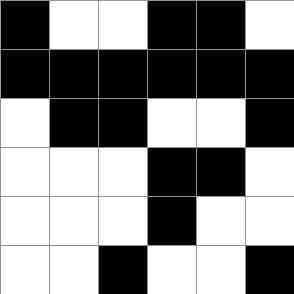[["black", "white", "white", "black", "black", "white"], ["black", "black", "black", "black", "black", "black"], ["white", "black", "black", "white", "white", "black"], ["white", "white", "white", "black", "black", "white"], ["white", "white", "white", "black", "white", "white"], ["white", "white", "black", "white", "white", "black"]]